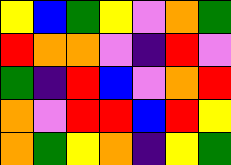[["yellow", "blue", "green", "yellow", "violet", "orange", "green"], ["red", "orange", "orange", "violet", "indigo", "red", "violet"], ["green", "indigo", "red", "blue", "violet", "orange", "red"], ["orange", "violet", "red", "red", "blue", "red", "yellow"], ["orange", "green", "yellow", "orange", "indigo", "yellow", "green"]]